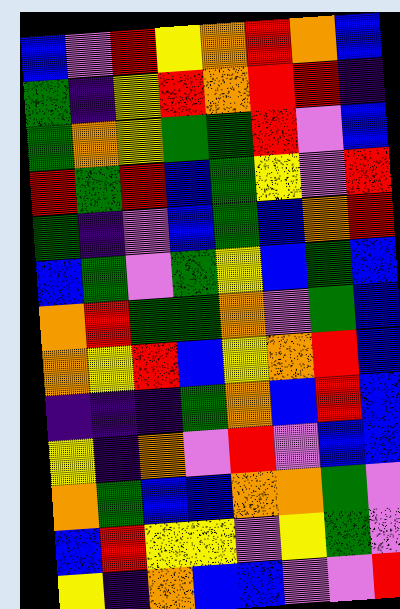[["blue", "violet", "red", "yellow", "orange", "red", "orange", "blue"], ["green", "indigo", "yellow", "red", "orange", "red", "red", "indigo"], ["green", "orange", "yellow", "green", "green", "red", "violet", "blue"], ["red", "green", "red", "blue", "green", "yellow", "violet", "red"], ["green", "indigo", "violet", "blue", "green", "blue", "orange", "red"], ["blue", "green", "violet", "green", "yellow", "blue", "green", "blue"], ["orange", "red", "green", "green", "orange", "violet", "green", "blue"], ["orange", "yellow", "red", "blue", "yellow", "orange", "red", "blue"], ["indigo", "indigo", "indigo", "green", "orange", "blue", "red", "blue"], ["yellow", "indigo", "orange", "violet", "red", "violet", "blue", "blue"], ["orange", "green", "blue", "blue", "orange", "orange", "green", "violet"], ["blue", "red", "yellow", "yellow", "violet", "yellow", "green", "violet"], ["yellow", "indigo", "orange", "blue", "blue", "violet", "violet", "red"]]